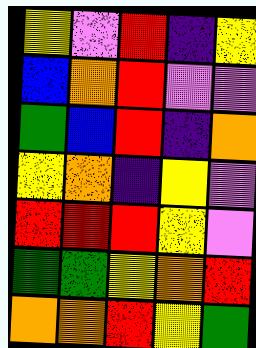[["yellow", "violet", "red", "indigo", "yellow"], ["blue", "orange", "red", "violet", "violet"], ["green", "blue", "red", "indigo", "orange"], ["yellow", "orange", "indigo", "yellow", "violet"], ["red", "red", "red", "yellow", "violet"], ["green", "green", "yellow", "orange", "red"], ["orange", "orange", "red", "yellow", "green"]]